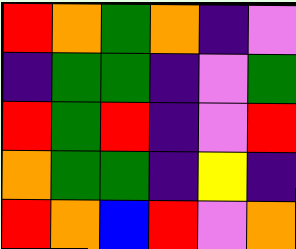[["red", "orange", "green", "orange", "indigo", "violet"], ["indigo", "green", "green", "indigo", "violet", "green"], ["red", "green", "red", "indigo", "violet", "red"], ["orange", "green", "green", "indigo", "yellow", "indigo"], ["red", "orange", "blue", "red", "violet", "orange"]]